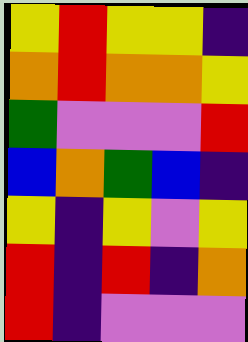[["yellow", "red", "yellow", "yellow", "indigo"], ["orange", "red", "orange", "orange", "yellow"], ["green", "violet", "violet", "violet", "red"], ["blue", "orange", "green", "blue", "indigo"], ["yellow", "indigo", "yellow", "violet", "yellow"], ["red", "indigo", "red", "indigo", "orange"], ["red", "indigo", "violet", "violet", "violet"]]